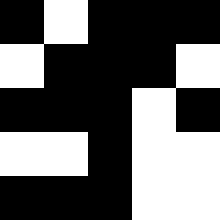[["black", "white", "black", "black", "black"], ["white", "black", "black", "black", "white"], ["black", "black", "black", "white", "black"], ["white", "white", "black", "white", "white"], ["black", "black", "black", "white", "white"]]